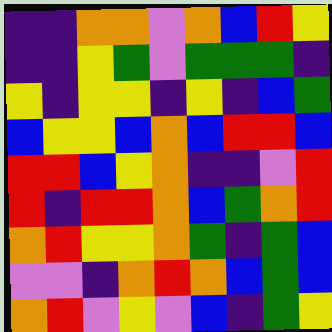[["indigo", "indigo", "orange", "orange", "violet", "orange", "blue", "red", "yellow"], ["indigo", "indigo", "yellow", "green", "violet", "green", "green", "green", "indigo"], ["yellow", "indigo", "yellow", "yellow", "indigo", "yellow", "indigo", "blue", "green"], ["blue", "yellow", "yellow", "blue", "orange", "blue", "red", "red", "blue"], ["red", "red", "blue", "yellow", "orange", "indigo", "indigo", "violet", "red"], ["red", "indigo", "red", "red", "orange", "blue", "green", "orange", "red"], ["orange", "red", "yellow", "yellow", "orange", "green", "indigo", "green", "blue"], ["violet", "violet", "indigo", "orange", "red", "orange", "blue", "green", "blue"], ["orange", "red", "violet", "yellow", "violet", "blue", "indigo", "green", "yellow"]]